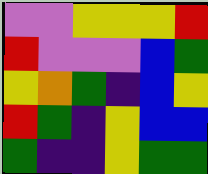[["violet", "violet", "yellow", "yellow", "yellow", "red"], ["red", "violet", "violet", "violet", "blue", "green"], ["yellow", "orange", "green", "indigo", "blue", "yellow"], ["red", "green", "indigo", "yellow", "blue", "blue"], ["green", "indigo", "indigo", "yellow", "green", "green"]]